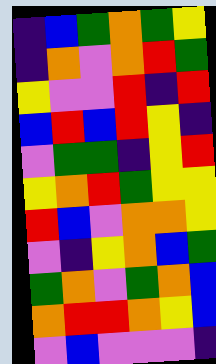[["indigo", "blue", "green", "orange", "green", "yellow"], ["indigo", "orange", "violet", "orange", "red", "green"], ["yellow", "violet", "violet", "red", "indigo", "red"], ["blue", "red", "blue", "red", "yellow", "indigo"], ["violet", "green", "green", "indigo", "yellow", "red"], ["yellow", "orange", "red", "green", "yellow", "yellow"], ["red", "blue", "violet", "orange", "orange", "yellow"], ["violet", "indigo", "yellow", "orange", "blue", "green"], ["green", "orange", "violet", "green", "orange", "blue"], ["orange", "red", "red", "orange", "yellow", "blue"], ["violet", "blue", "violet", "violet", "violet", "indigo"]]